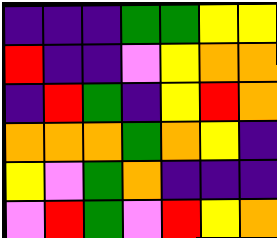[["indigo", "indigo", "indigo", "green", "green", "yellow", "yellow"], ["red", "indigo", "indigo", "violet", "yellow", "orange", "orange"], ["indigo", "red", "green", "indigo", "yellow", "red", "orange"], ["orange", "orange", "orange", "green", "orange", "yellow", "indigo"], ["yellow", "violet", "green", "orange", "indigo", "indigo", "indigo"], ["violet", "red", "green", "violet", "red", "yellow", "orange"]]